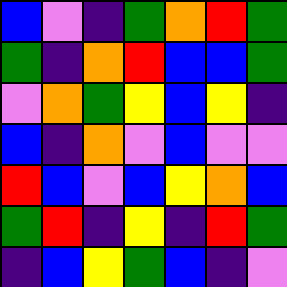[["blue", "violet", "indigo", "green", "orange", "red", "green"], ["green", "indigo", "orange", "red", "blue", "blue", "green"], ["violet", "orange", "green", "yellow", "blue", "yellow", "indigo"], ["blue", "indigo", "orange", "violet", "blue", "violet", "violet"], ["red", "blue", "violet", "blue", "yellow", "orange", "blue"], ["green", "red", "indigo", "yellow", "indigo", "red", "green"], ["indigo", "blue", "yellow", "green", "blue", "indigo", "violet"]]